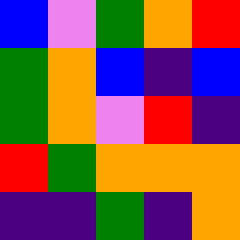[["blue", "violet", "green", "orange", "red"], ["green", "orange", "blue", "indigo", "blue"], ["green", "orange", "violet", "red", "indigo"], ["red", "green", "orange", "orange", "orange"], ["indigo", "indigo", "green", "indigo", "orange"]]